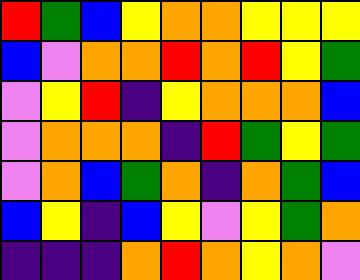[["red", "green", "blue", "yellow", "orange", "orange", "yellow", "yellow", "yellow"], ["blue", "violet", "orange", "orange", "red", "orange", "red", "yellow", "green"], ["violet", "yellow", "red", "indigo", "yellow", "orange", "orange", "orange", "blue"], ["violet", "orange", "orange", "orange", "indigo", "red", "green", "yellow", "green"], ["violet", "orange", "blue", "green", "orange", "indigo", "orange", "green", "blue"], ["blue", "yellow", "indigo", "blue", "yellow", "violet", "yellow", "green", "orange"], ["indigo", "indigo", "indigo", "orange", "red", "orange", "yellow", "orange", "violet"]]